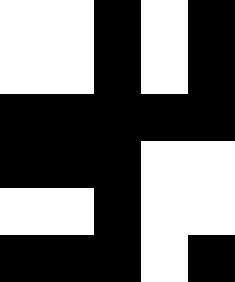[["white", "white", "black", "white", "black"], ["white", "white", "black", "white", "black"], ["black", "black", "black", "black", "black"], ["black", "black", "black", "white", "white"], ["white", "white", "black", "white", "white"], ["black", "black", "black", "white", "black"]]